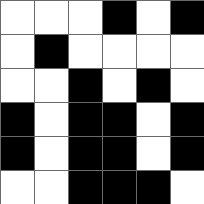[["white", "white", "white", "black", "white", "black"], ["white", "black", "white", "white", "white", "white"], ["white", "white", "black", "white", "black", "white"], ["black", "white", "black", "black", "white", "black"], ["black", "white", "black", "black", "white", "black"], ["white", "white", "black", "black", "black", "white"]]